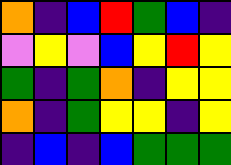[["orange", "indigo", "blue", "red", "green", "blue", "indigo"], ["violet", "yellow", "violet", "blue", "yellow", "red", "yellow"], ["green", "indigo", "green", "orange", "indigo", "yellow", "yellow"], ["orange", "indigo", "green", "yellow", "yellow", "indigo", "yellow"], ["indigo", "blue", "indigo", "blue", "green", "green", "green"]]